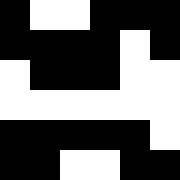[["black", "white", "white", "black", "black", "black"], ["black", "black", "black", "black", "white", "black"], ["white", "black", "black", "black", "white", "white"], ["white", "white", "white", "white", "white", "white"], ["black", "black", "black", "black", "black", "white"], ["black", "black", "white", "white", "black", "black"]]